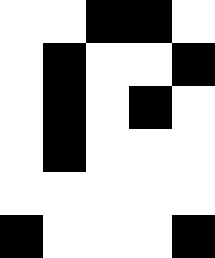[["white", "white", "black", "black", "white"], ["white", "black", "white", "white", "black"], ["white", "black", "white", "black", "white"], ["white", "black", "white", "white", "white"], ["white", "white", "white", "white", "white"], ["black", "white", "white", "white", "black"]]